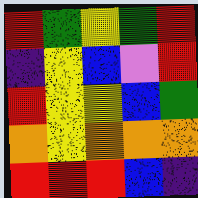[["red", "green", "yellow", "green", "red"], ["indigo", "yellow", "blue", "violet", "red"], ["red", "yellow", "yellow", "blue", "green"], ["orange", "yellow", "orange", "orange", "orange"], ["red", "red", "red", "blue", "indigo"]]